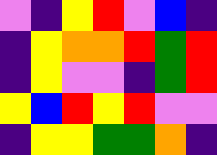[["violet", "indigo", "yellow", "red", "violet", "blue", "indigo"], ["indigo", "yellow", "orange", "orange", "red", "green", "red"], ["indigo", "yellow", "violet", "violet", "indigo", "green", "red"], ["yellow", "blue", "red", "yellow", "red", "violet", "violet"], ["indigo", "yellow", "yellow", "green", "green", "orange", "indigo"]]